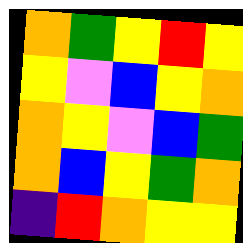[["orange", "green", "yellow", "red", "yellow"], ["yellow", "violet", "blue", "yellow", "orange"], ["orange", "yellow", "violet", "blue", "green"], ["orange", "blue", "yellow", "green", "orange"], ["indigo", "red", "orange", "yellow", "yellow"]]